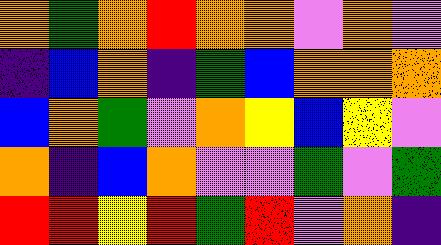[["orange", "green", "orange", "red", "orange", "orange", "violet", "orange", "violet"], ["indigo", "blue", "orange", "indigo", "green", "blue", "orange", "orange", "orange"], ["blue", "orange", "green", "violet", "orange", "yellow", "blue", "yellow", "violet"], ["orange", "indigo", "blue", "orange", "violet", "violet", "green", "violet", "green"], ["red", "red", "yellow", "red", "green", "red", "violet", "orange", "indigo"]]